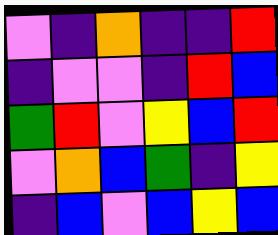[["violet", "indigo", "orange", "indigo", "indigo", "red"], ["indigo", "violet", "violet", "indigo", "red", "blue"], ["green", "red", "violet", "yellow", "blue", "red"], ["violet", "orange", "blue", "green", "indigo", "yellow"], ["indigo", "blue", "violet", "blue", "yellow", "blue"]]